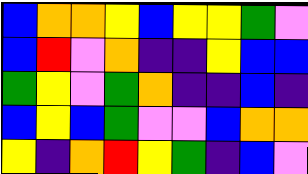[["blue", "orange", "orange", "yellow", "blue", "yellow", "yellow", "green", "violet"], ["blue", "red", "violet", "orange", "indigo", "indigo", "yellow", "blue", "blue"], ["green", "yellow", "violet", "green", "orange", "indigo", "indigo", "blue", "indigo"], ["blue", "yellow", "blue", "green", "violet", "violet", "blue", "orange", "orange"], ["yellow", "indigo", "orange", "red", "yellow", "green", "indigo", "blue", "violet"]]